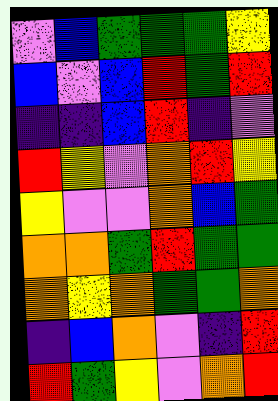[["violet", "blue", "green", "green", "green", "yellow"], ["blue", "violet", "blue", "red", "green", "red"], ["indigo", "indigo", "blue", "red", "indigo", "violet"], ["red", "yellow", "violet", "orange", "red", "yellow"], ["yellow", "violet", "violet", "orange", "blue", "green"], ["orange", "orange", "green", "red", "green", "green"], ["orange", "yellow", "orange", "green", "green", "orange"], ["indigo", "blue", "orange", "violet", "indigo", "red"], ["red", "green", "yellow", "violet", "orange", "red"]]